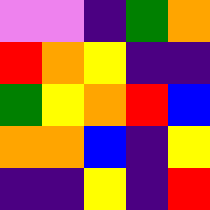[["violet", "violet", "indigo", "green", "orange"], ["red", "orange", "yellow", "indigo", "indigo"], ["green", "yellow", "orange", "red", "blue"], ["orange", "orange", "blue", "indigo", "yellow"], ["indigo", "indigo", "yellow", "indigo", "red"]]